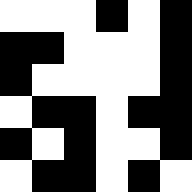[["white", "white", "white", "black", "white", "black"], ["black", "black", "white", "white", "white", "black"], ["black", "white", "white", "white", "white", "black"], ["white", "black", "black", "white", "black", "black"], ["black", "white", "black", "white", "white", "black"], ["white", "black", "black", "white", "black", "white"]]